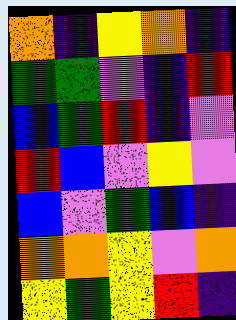[["orange", "indigo", "yellow", "orange", "indigo"], ["green", "green", "violet", "indigo", "red"], ["blue", "green", "red", "indigo", "violet"], ["red", "blue", "violet", "yellow", "violet"], ["blue", "violet", "green", "blue", "indigo"], ["orange", "orange", "yellow", "violet", "orange"], ["yellow", "green", "yellow", "red", "indigo"]]